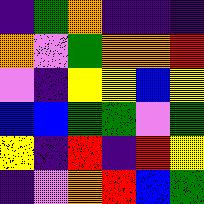[["indigo", "green", "orange", "indigo", "indigo", "indigo"], ["orange", "violet", "green", "orange", "orange", "red"], ["violet", "indigo", "yellow", "yellow", "blue", "yellow"], ["blue", "blue", "green", "green", "violet", "green"], ["yellow", "indigo", "red", "indigo", "red", "yellow"], ["indigo", "violet", "orange", "red", "blue", "green"]]